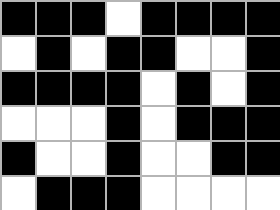[["black", "black", "black", "white", "black", "black", "black", "black"], ["white", "black", "white", "black", "black", "white", "white", "black"], ["black", "black", "black", "black", "white", "black", "white", "black"], ["white", "white", "white", "black", "white", "black", "black", "black"], ["black", "white", "white", "black", "white", "white", "black", "black"], ["white", "black", "black", "black", "white", "white", "white", "white"]]